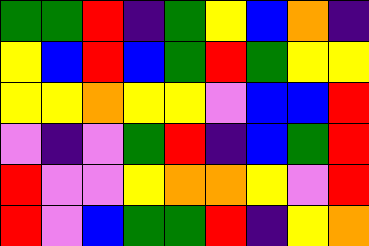[["green", "green", "red", "indigo", "green", "yellow", "blue", "orange", "indigo"], ["yellow", "blue", "red", "blue", "green", "red", "green", "yellow", "yellow"], ["yellow", "yellow", "orange", "yellow", "yellow", "violet", "blue", "blue", "red"], ["violet", "indigo", "violet", "green", "red", "indigo", "blue", "green", "red"], ["red", "violet", "violet", "yellow", "orange", "orange", "yellow", "violet", "red"], ["red", "violet", "blue", "green", "green", "red", "indigo", "yellow", "orange"]]